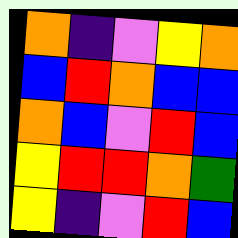[["orange", "indigo", "violet", "yellow", "orange"], ["blue", "red", "orange", "blue", "blue"], ["orange", "blue", "violet", "red", "blue"], ["yellow", "red", "red", "orange", "green"], ["yellow", "indigo", "violet", "red", "blue"]]